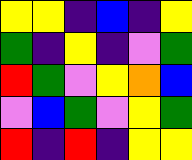[["yellow", "yellow", "indigo", "blue", "indigo", "yellow"], ["green", "indigo", "yellow", "indigo", "violet", "green"], ["red", "green", "violet", "yellow", "orange", "blue"], ["violet", "blue", "green", "violet", "yellow", "green"], ["red", "indigo", "red", "indigo", "yellow", "yellow"]]